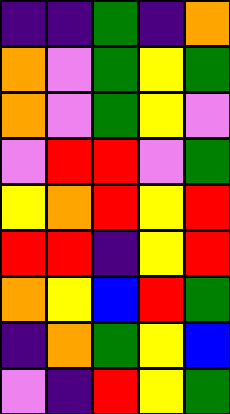[["indigo", "indigo", "green", "indigo", "orange"], ["orange", "violet", "green", "yellow", "green"], ["orange", "violet", "green", "yellow", "violet"], ["violet", "red", "red", "violet", "green"], ["yellow", "orange", "red", "yellow", "red"], ["red", "red", "indigo", "yellow", "red"], ["orange", "yellow", "blue", "red", "green"], ["indigo", "orange", "green", "yellow", "blue"], ["violet", "indigo", "red", "yellow", "green"]]